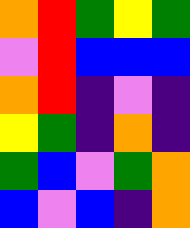[["orange", "red", "green", "yellow", "green"], ["violet", "red", "blue", "blue", "blue"], ["orange", "red", "indigo", "violet", "indigo"], ["yellow", "green", "indigo", "orange", "indigo"], ["green", "blue", "violet", "green", "orange"], ["blue", "violet", "blue", "indigo", "orange"]]